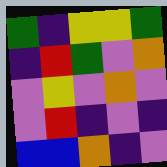[["green", "indigo", "yellow", "yellow", "green"], ["indigo", "red", "green", "violet", "orange"], ["violet", "yellow", "violet", "orange", "violet"], ["violet", "red", "indigo", "violet", "indigo"], ["blue", "blue", "orange", "indigo", "violet"]]